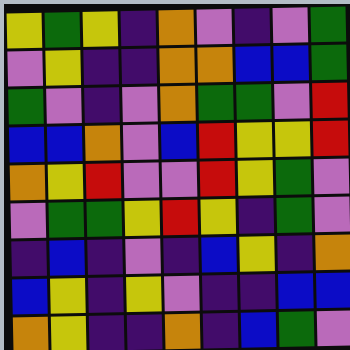[["yellow", "green", "yellow", "indigo", "orange", "violet", "indigo", "violet", "green"], ["violet", "yellow", "indigo", "indigo", "orange", "orange", "blue", "blue", "green"], ["green", "violet", "indigo", "violet", "orange", "green", "green", "violet", "red"], ["blue", "blue", "orange", "violet", "blue", "red", "yellow", "yellow", "red"], ["orange", "yellow", "red", "violet", "violet", "red", "yellow", "green", "violet"], ["violet", "green", "green", "yellow", "red", "yellow", "indigo", "green", "violet"], ["indigo", "blue", "indigo", "violet", "indigo", "blue", "yellow", "indigo", "orange"], ["blue", "yellow", "indigo", "yellow", "violet", "indigo", "indigo", "blue", "blue"], ["orange", "yellow", "indigo", "indigo", "orange", "indigo", "blue", "green", "violet"]]